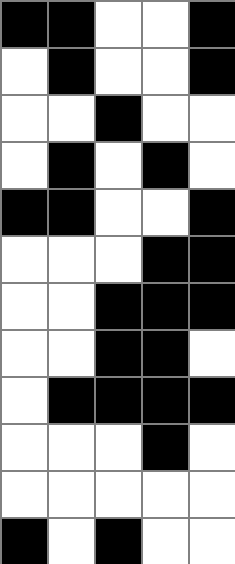[["black", "black", "white", "white", "black"], ["white", "black", "white", "white", "black"], ["white", "white", "black", "white", "white"], ["white", "black", "white", "black", "white"], ["black", "black", "white", "white", "black"], ["white", "white", "white", "black", "black"], ["white", "white", "black", "black", "black"], ["white", "white", "black", "black", "white"], ["white", "black", "black", "black", "black"], ["white", "white", "white", "black", "white"], ["white", "white", "white", "white", "white"], ["black", "white", "black", "white", "white"]]